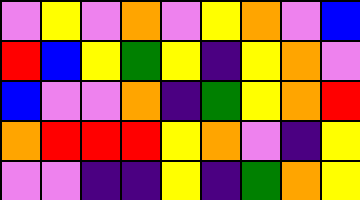[["violet", "yellow", "violet", "orange", "violet", "yellow", "orange", "violet", "blue"], ["red", "blue", "yellow", "green", "yellow", "indigo", "yellow", "orange", "violet"], ["blue", "violet", "violet", "orange", "indigo", "green", "yellow", "orange", "red"], ["orange", "red", "red", "red", "yellow", "orange", "violet", "indigo", "yellow"], ["violet", "violet", "indigo", "indigo", "yellow", "indigo", "green", "orange", "yellow"]]